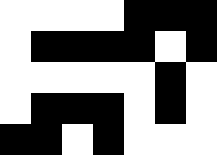[["white", "white", "white", "white", "black", "black", "black"], ["white", "black", "black", "black", "black", "white", "black"], ["white", "white", "white", "white", "white", "black", "white"], ["white", "black", "black", "black", "white", "black", "white"], ["black", "black", "white", "black", "white", "white", "white"]]